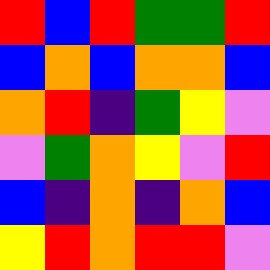[["red", "blue", "red", "green", "green", "red"], ["blue", "orange", "blue", "orange", "orange", "blue"], ["orange", "red", "indigo", "green", "yellow", "violet"], ["violet", "green", "orange", "yellow", "violet", "red"], ["blue", "indigo", "orange", "indigo", "orange", "blue"], ["yellow", "red", "orange", "red", "red", "violet"]]